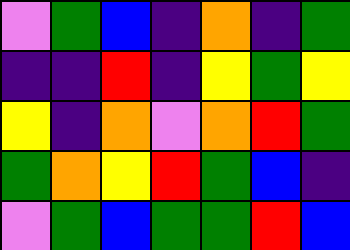[["violet", "green", "blue", "indigo", "orange", "indigo", "green"], ["indigo", "indigo", "red", "indigo", "yellow", "green", "yellow"], ["yellow", "indigo", "orange", "violet", "orange", "red", "green"], ["green", "orange", "yellow", "red", "green", "blue", "indigo"], ["violet", "green", "blue", "green", "green", "red", "blue"]]